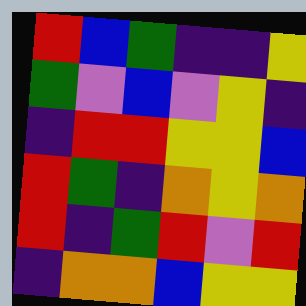[["red", "blue", "green", "indigo", "indigo", "yellow"], ["green", "violet", "blue", "violet", "yellow", "indigo"], ["indigo", "red", "red", "yellow", "yellow", "blue"], ["red", "green", "indigo", "orange", "yellow", "orange"], ["red", "indigo", "green", "red", "violet", "red"], ["indigo", "orange", "orange", "blue", "yellow", "yellow"]]